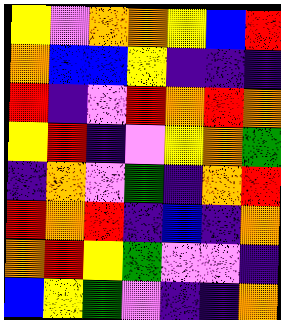[["yellow", "violet", "orange", "orange", "yellow", "blue", "red"], ["orange", "blue", "blue", "yellow", "indigo", "indigo", "indigo"], ["red", "indigo", "violet", "red", "orange", "red", "orange"], ["yellow", "red", "indigo", "violet", "yellow", "orange", "green"], ["indigo", "orange", "violet", "green", "indigo", "orange", "red"], ["red", "orange", "red", "indigo", "blue", "indigo", "orange"], ["orange", "red", "yellow", "green", "violet", "violet", "indigo"], ["blue", "yellow", "green", "violet", "indigo", "indigo", "orange"]]